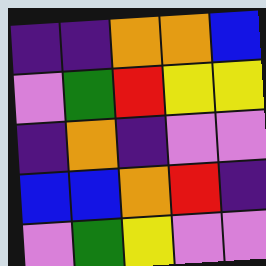[["indigo", "indigo", "orange", "orange", "blue"], ["violet", "green", "red", "yellow", "yellow"], ["indigo", "orange", "indigo", "violet", "violet"], ["blue", "blue", "orange", "red", "indigo"], ["violet", "green", "yellow", "violet", "violet"]]